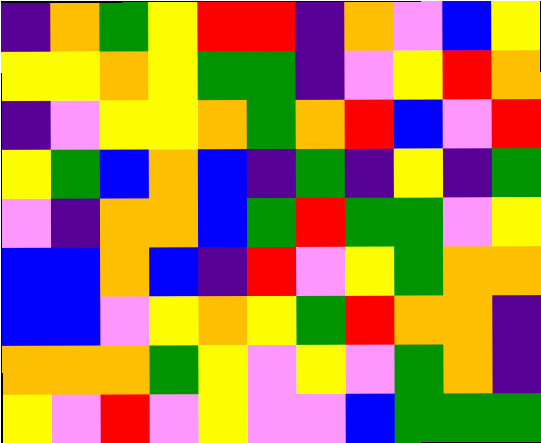[["indigo", "orange", "green", "yellow", "red", "red", "indigo", "orange", "violet", "blue", "yellow"], ["yellow", "yellow", "orange", "yellow", "green", "green", "indigo", "violet", "yellow", "red", "orange"], ["indigo", "violet", "yellow", "yellow", "orange", "green", "orange", "red", "blue", "violet", "red"], ["yellow", "green", "blue", "orange", "blue", "indigo", "green", "indigo", "yellow", "indigo", "green"], ["violet", "indigo", "orange", "orange", "blue", "green", "red", "green", "green", "violet", "yellow"], ["blue", "blue", "orange", "blue", "indigo", "red", "violet", "yellow", "green", "orange", "orange"], ["blue", "blue", "violet", "yellow", "orange", "yellow", "green", "red", "orange", "orange", "indigo"], ["orange", "orange", "orange", "green", "yellow", "violet", "yellow", "violet", "green", "orange", "indigo"], ["yellow", "violet", "red", "violet", "yellow", "violet", "violet", "blue", "green", "green", "green"]]